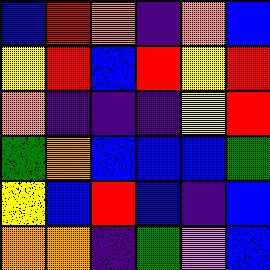[["blue", "red", "orange", "indigo", "orange", "blue"], ["yellow", "red", "blue", "red", "yellow", "red"], ["orange", "indigo", "indigo", "indigo", "yellow", "red"], ["green", "orange", "blue", "blue", "blue", "green"], ["yellow", "blue", "red", "blue", "indigo", "blue"], ["orange", "orange", "indigo", "green", "violet", "blue"]]